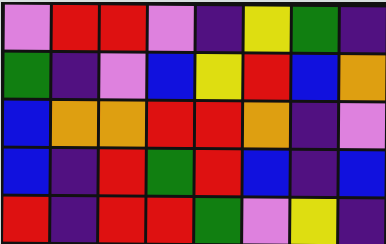[["violet", "red", "red", "violet", "indigo", "yellow", "green", "indigo"], ["green", "indigo", "violet", "blue", "yellow", "red", "blue", "orange"], ["blue", "orange", "orange", "red", "red", "orange", "indigo", "violet"], ["blue", "indigo", "red", "green", "red", "blue", "indigo", "blue"], ["red", "indigo", "red", "red", "green", "violet", "yellow", "indigo"]]